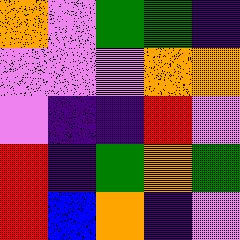[["orange", "violet", "green", "green", "indigo"], ["violet", "violet", "violet", "orange", "orange"], ["violet", "indigo", "indigo", "red", "violet"], ["red", "indigo", "green", "orange", "green"], ["red", "blue", "orange", "indigo", "violet"]]